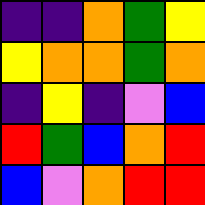[["indigo", "indigo", "orange", "green", "yellow"], ["yellow", "orange", "orange", "green", "orange"], ["indigo", "yellow", "indigo", "violet", "blue"], ["red", "green", "blue", "orange", "red"], ["blue", "violet", "orange", "red", "red"]]